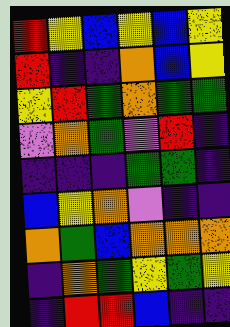[["red", "yellow", "blue", "yellow", "blue", "yellow"], ["red", "indigo", "indigo", "orange", "blue", "yellow"], ["yellow", "red", "green", "orange", "green", "green"], ["violet", "orange", "green", "violet", "red", "indigo"], ["indigo", "indigo", "indigo", "green", "green", "indigo"], ["blue", "yellow", "orange", "violet", "indigo", "indigo"], ["orange", "green", "blue", "orange", "orange", "orange"], ["indigo", "orange", "green", "yellow", "green", "yellow"], ["indigo", "red", "red", "blue", "indigo", "indigo"]]